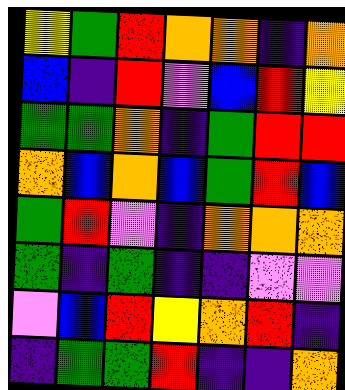[["yellow", "green", "red", "orange", "orange", "indigo", "orange"], ["blue", "indigo", "red", "violet", "blue", "red", "yellow"], ["green", "green", "orange", "indigo", "green", "red", "red"], ["orange", "blue", "orange", "blue", "green", "red", "blue"], ["green", "red", "violet", "indigo", "orange", "orange", "orange"], ["green", "indigo", "green", "indigo", "indigo", "violet", "violet"], ["violet", "blue", "red", "yellow", "orange", "red", "indigo"], ["indigo", "green", "green", "red", "indigo", "indigo", "orange"]]